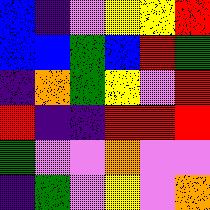[["blue", "indigo", "violet", "yellow", "yellow", "red"], ["blue", "blue", "green", "blue", "red", "green"], ["indigo", "orange", "green", "yellow", "violet", "red"], ["red", "indigo", "indigo", "red", "red", "red"], ["green", "violet", "violet", "orange", "violet", "violet"], ["indigo", "green", "violet", "yellow", "violet", "orange"]]